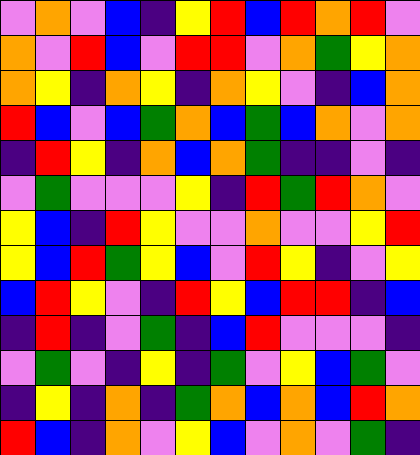[["violet", "orange", "violet", "blue", "indigo", "yellow", "red", "blue", "red", "orange", "red", "violet"], ["orange", "violet", "red", "blue", "violet", "red", "red", "violet", "orange", "green", "yellow", "orange"], ["orange", "yellow", "indigo", "orange", "yellow", "indigo", "orange", "yellow", "violet", "indigo", "blue", "orange"], ["red", "blue", "violet", "blue", "green", "orange", "blue", "green", "blue", "orange", "violet", "orange"], ["indigo", "red", "yellow", "indigo", "orange", "blue", "orange", "green", "indigo", "indigo", "violet", "indigo"], ["violet", "green", "violet", "violet", "violet", "yellow", "indigo", "red", "green", "red", "orange", "violet"], ["yellow", "blue", "indigo", "red", "yellow", "violet", "violet", "orange", "violet", "violet", "yellow", "red"], ["yellow", "blue", "red", "green", "yellow", "blue", "violet", "red", "yellow", "indigo", "violet", "yellow"], ["blue", "red", "yellow", "violet", "indigo", "red", "yellow", "blue", "red", "red", "indigo", "blue"], ["indigo", "red", "indigo", "violet", "green", "indigo", "blue", "red", "violet", "violet", "violet", "indigo"], ["violet", "green", "violet", "indigo", "yellow", "indigo", "green", "violet", "yellow", "blue", "green", "violet"], ["indigo", "yellow", "indigo", "orange", "indigo", "green", "orange", "blue", "orange", "blue", "red", "orange"], ["red", "blue", "indigo", "orange", "violet", "yellow", "blue", "violet", "orange", "violet", "green", "indigo"]]